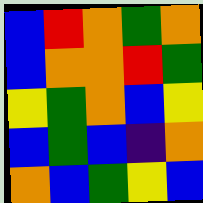[["blue", "red", "orange", "green", "orange"], ["blue", "orange", "orange", "red", "green"], ["yellow", "green", "orange", "blue", "yellow"], ["blue", "green", "blue", "indigo", "orange"], ["orange", "blue", "green", "yellow", "blue"]]